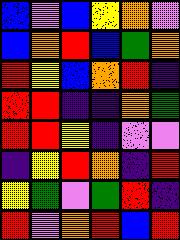[["blue", "violet", "blue", "yellow", "orange", "violet"], ["blue", "orange", "red", "blue", "green", "orange"], ["red", "yellow", "blue", "orange", "red", "indigo"], ["red", "red", "indigo", "indigo", "orange", "green"], ["red", "red", "yellow", "indigo", "violet", "violet"], ["indigo", "yellow", "red", "orange", "indigo", "red"], ["yellow", "green", "violet", "green", "red", "indigo"], ["red", "violet", "orange", "red", "blue", "red"]]